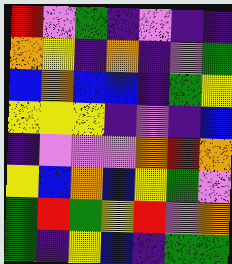[["red", "violet", "green", "indigo", "violet", "indigo", "indigo"], ["orange", "yellow", "indigo", "orange", "indigo", "violet", "green"], ["blue", "orange", "blue", "blue", "indigo", "green", "yellow"], ["yellow", "yellow", "yellow", "indigo", "violet", "indigo", "blue"], ["indigo", "violet", "violet", "violet", "orange", "red", "orange"], ["yellow", "blue", "orange", "blue", "yellow", "green", "violet"], ["green", "red", "green", "yellow", "red", "violet", "orange"], ["green", "indigo", "yellow", "blue", "indigo", "green", "green"]]